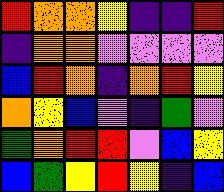[["red", "orange", "orange", "yellow", "indigo", "indigo", "red"], ["indigo", "orange", "orange", "violet", "violet", "violet", "violet"], ["blue", "red", "orange", "indigo", "orange", "red", "yellow"], ["orange", "yellow", "blue", "violet", "indigo", "green", "violet"], ["green", "orange", "red", "red", "violet", "blue", "yellow"], ["blue", "green", "yellow", "red", "yellow", "indigo", "blue"]]